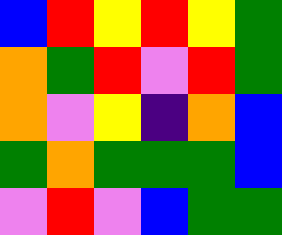[["blue", "red", "yellow", "red", "yellow", "green"], ["orange", "green", "red", "violet", "red", "green"], ["orange", "violet", "yellow", "indigo", "orange", "blue"], ["green", "orange", "green", "green", "green", "blue"], ["violet", "red", "violet", "blue", "green", "green"]]